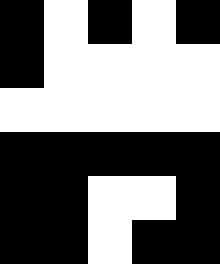[["black", "white", "black", "white", "black"], ["black", "white", "white", "white", "white"], ["white", "white", "white", "white", "white"], ["black", "black", "black", "black", "black"], ["black", "black", "white", "white", "black"], ["black", "black", "white", "black", "black"]]